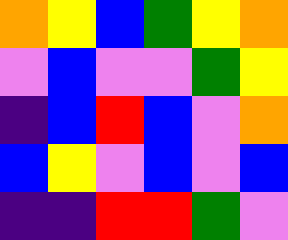[["orange", "yellow", "blue", "green", "yellow", "orange"], ["violet", "blue", "violet", "violet", "green", "yellow"], ["indigo", "blue", "red", "blue", "violet", "orange"], ["blue", "yellow", "violet", "blue", "violet", "blue"], ["indigo", "indigo", "red", "red", "green", "violet"]]